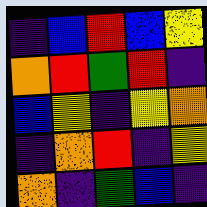[["indigo", "blue", "red", "blue", "yellow"], ["orange", "red", "green", "red", "indigo"], ["blue", "yellow", "indigo", "yellow", "orange"], ["indigo", "orange", "red", "indigo", "yellow"], ["orange", "indigo", "green", "blue", "indigo"]]